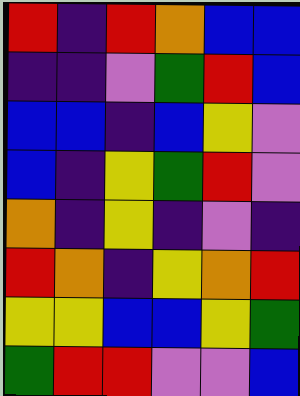[["red", "indigo", "red", "orange", "blue", "blue"], ["indigo", "indigo", "violet", "green", "red", "blue"], ["blue", "blue", "indigo", "blue", "yellow", "violet"], ["blue", "indigo", "yellow", "green", "red", "violet"], ["orange", "indigo", "yellow", "indigo", "violet", "indigo"], ["red", "orange", "indigo", "yellow", "orange", "red"], ["yellow", "yellow", "blue", "blue", "yellow", "green"], ["green", "red", "red", "violet", "violet", "blue"]]